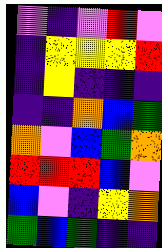[["violet", "indigo", "violet", "red", "violet"], ["indigo", "yellow", "yellow", "yellow", "red"], ["indigo", "yellow", "indigo", "indigo", "indigo"], ["indigo", "indigo", "orange", "blue", "green"], ["orange", "violet", "blue", "green", "orange"], ["red", "red", "red", "blue", "violet"], ["blue", "violet", "indigo", "yellow", "orange"], ["green", "blue", "green", "indigo", "indigo"]]